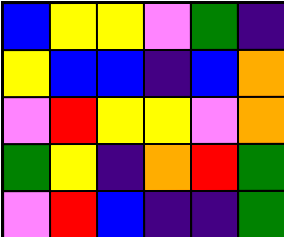[["blue", "yellow", "yellow", "violet", "green", "indigo"], ["yellow", "blue", "blue", "indigo", "blue", "orange"], ["violet", "red", "yellow", "yellow", "violet", "orange"], ["green", "yellow", "indigo", "orange", "red", "green"], ["violet", "red", "blue", "indigo", "indigo", "green"]]